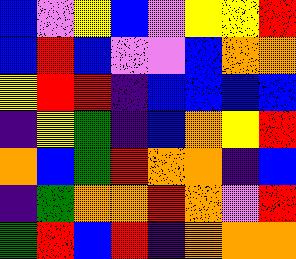[["blue", "violet", "yellow", "blue", "violet", "yellow", "yellow", "red"], ["blue", "red", "blue", "violet", "violet", "blue", "orange", "orange"], ["yellow", "red", "red", "indigo", "blue", "blue", "blue", "blue"], ["indigo", "yellow", "green", "indigo", "blue", "orange", "yellow", "red"], ["orange", "blue", "green", "red", "orange", "orange", "indigo", "blue"], ["indigo", "green", "orange", "orange", "red", "orange", "violet", "red"], ["green", "red", "blue", "red", "indigo", "orange", "orange", "orange"]]